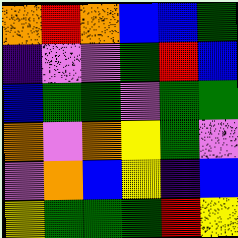[["orange", "red", "orange", "blue", "blue", "green"], ["indigo", "violet", "violet", "green", "red", "blue"], ["blue", "green", "green", "violet", "green", "green"], ["orange", "violet", "orange", "yellow", "green", "violet"], ["violet", "orange", "blue", "yellow", "indigo", "blue"], ["yellow", "green", "green", "green", "red", "yellow"]]